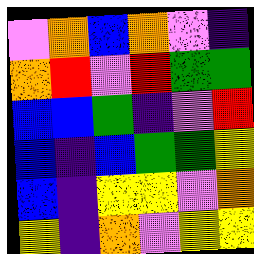[["violet", "orange", "blue", "orange", "violet", "indigo"], ["orange", "red", "violet", "red", "green", "green"], ["blue", "blue", "green", "indigo", "violet", "red"], ["blue", "indigo", "blue", "green", "green", "yellow"], ["blue", "indigo", "yellow", "yellow", "violet", "orange"], ["yellow", "indigo", "orange", "violet", "yellow", "yellow"]]